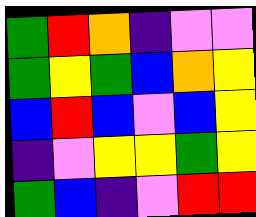[["green", "red", "orange", "indigo", "violet", "violet"], ["green", "yellow", "green", "blue", "orange", "yellow"], ["blue", "red", "blue", "violet", "blue", "yellow"], ["indigo", "violet", "yellow", "yellow", "green", "yellow"], ["green", "blue", "indigo", "violet", "red", "red"]]